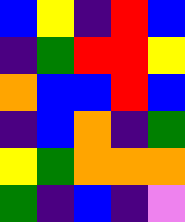[["blue", "yellow", "indigo", "red", "blue"], ["indigo", "green", "red", "red", "yellow"], ["orange", "blue", "blue", "red", "blue"], ["indigo", "blue", "orange", "indigo", "green"], ["yellow", "green", "orange", "orange", "orange"], ["green", "indigo", "blue", "indigo", "violet"]]